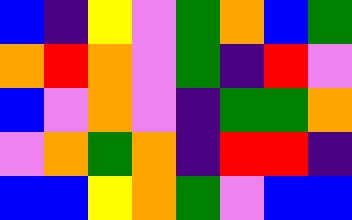[["blue", "indigo", "yellow", "violet", "green", "orange", "blue", "green"], ["orange", "red", "orange", "violet", "green", "indigo", "red", "violet"], ["blue", "violet", "orange", "violet", "indigo", "green", "green", "orange"], ["violet", "orange", "green", "orange", "indigo", "red", "red", "indigo"], ["blue", "blue", "yellow", "orange", "green", "violet", "blue", "blue"]]